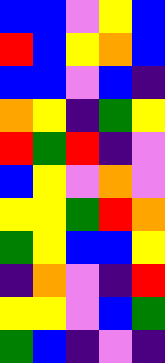[["blue", "blue", "violet", "yellow", "blue"], ["red", "blue", "yellow", "orange", "blue"], ["blue", "blue", "violet", "blue", "indigo"], ["orange", "yellow", "indigo", "green", "yellow"], ["red", "green", "red", "indigo", "violet"], ["blue", "yellow", "violet", "orange", "violet"], ["yellow", "yellow", "green", "red", "orange"], ["green", "yellow", "blue", "blue", "yellow"], ["indigo", "orange", "violet", "indigo", "red"], ["yellow", "yellow", "violet", "blue", "green"], ["green", "blue", "indigo", "violet", "indigo"]]